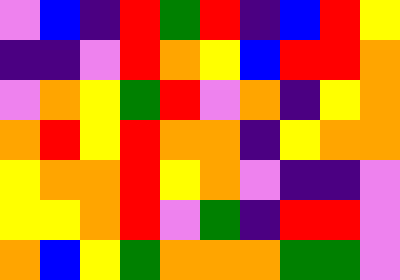[["violet", "blue", "indigo", "red", "green", "red", "indigo", "blue", "red", "yellow"], ["indigo", "indigo", "violet", "red", "orange", "yellow", "blue", "red", "red", "orange"], ["violet", "orange", "yellow", "green", "red", "violet", "orange", "indigo", "yellow", "orange"], ["orange", "red", "yellow", "red", "orange", "orange", "indigo", "yellow", "orange", "orange"], ["yellow", "orange", "orange", "red", "yellow", "orange", "violet", "indigo", "indigo", "violet"], ["yellow", "yellow", "orange", "red", "violet", "green", "indigo", "red", "red", "violet"], ["orange", "blue", "yellow", "green", "orange", "orange", "orange", "green", "green", "violet"]]